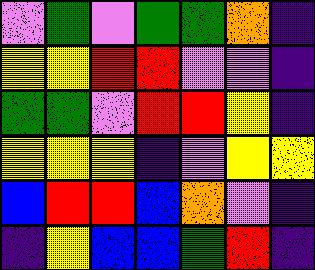[["violet", "green", "violet", "green", "green", "orange", "indigo"], ["yellow", "yellow", "red", "red", "violet", "violet", "indigo"], ["green", "green", "violet", "red", "red", "yellow", "indigo"], ["yellow", "yellow", "yellow", "indigo", "violet", "yellow", "yellow"], ["blue", "red", "red", "blue", "orange", "violet", "indigo"], ["indigo", "yellow", "blue", "blue", "green", "red", "indigo"]]